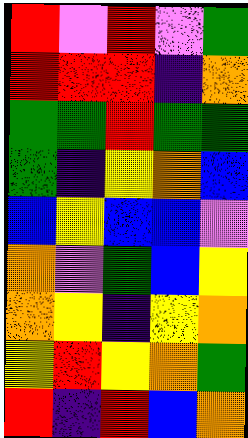[["red", "violet", "red", "violet", "green"], ["red", "red", "red", "indigo", "orange"], ["green", "green", "red", "green", "green"], ["green", "indigo", "yellow", "orange", "blue"], ["blue", "yellow", "blue", "blue", "violet"], ["orange", "violet", "green", "blue", "yellow"], ["orange", "yellow", "indigo", "yellow", "orange"], ["yellow", "red", "yellow", "orange", "green"], ["red", "indigo", "red", "blue", "orange"]]